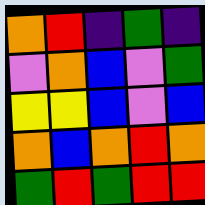[["orange", "red", "indigo", "green", "indigo"], ["violet", "orange", "blue", "violet", "green"], ["yellow", "yellow", "blue", "violet", "blue"], ["orange", "blue", "orange", "red", "orange"], ["green", "red", "green", "red", "red"]]